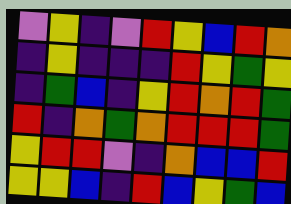[["violet", "yellow", "indigo", "violet", "red", "yellow", "blue", "red", "orange"], ["indigo", "yellow", "indigo", "indigo", "indigo", "red", "yellow", "green", "yellow"], ["indigo", "green", "blue", "indigo", "yellow", "red", "orange", "red", "green"], ["red", "indigo", "orange", "green", "orange", "red", "red", "red", "green"], ["yellow", "red", "red", "violet", "indigo", "orange", "blue", "blue", "red"], ["yellow", "yellow", "blue", "indigo", "red", "blue", "yellow", "green", "blue"]]